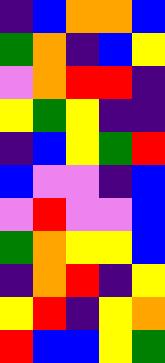[["indigo", "blue", "orange", "orange", "blue"], ["green", "orange", "indigo", "blue", "yellow"], ["violet", "orange", "red", "red", "indigo"], ["yellow", "green", "yellow", "indigo", "indigo"], ["indigo", "blue", "yellow", "green", "red"], ["blue", "violet", "violet", "indigo", "blue"], ["violet", "red", "violet", "violet", "blue"], ["green", "orange", "yellow", "yellow", "blue"], ["indigo", "orange", "red", "indigo", "yellow"], ["yellow", "red", "indigo", "yellow", "orange"], ["red", "blue", "blue", "yellow", "green"]]